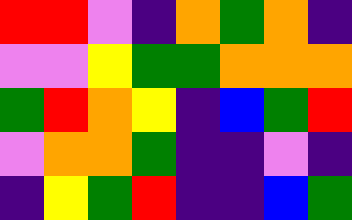[["red", "red", "violet", "indigo", "orange", "green", "orange", "indigo"], ["violet", "violet", "yellow", "green", "green", "orange", "orange", "orange"], ["green", "red", "orange", "yellow", "indigo", "blue", "green", "red"], ["violet", "orange", "orange", "green", "indigo", "indigo", "violet", "indigo"], ["indigo", "yellow", "green", "red", "indigo", "indigo", "blue", "green"]]